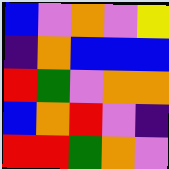[["blue", "violet", "orange", "violet", "yellow"], ["indigo", "orange", "blue", "blue", "blue"], ["red", "green", "violet", "orange", "orange"], ["blue", "orange", "red", "violet", "indigo"], ["red", "red", "green", "orange", "violet"]]